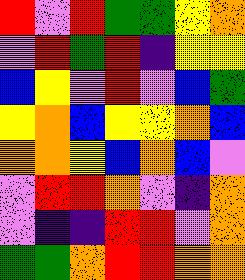[["red", "violet", "red", "green", "green", "yellow", "orange"], ["violet", "red", "green", "red", "indigo", "yellow", "yellow"], ["blue", "yellow", "violet", "red", "violet", "blue", "green"], ["yellow", "orange", "blue", "yellow", "yellow", "orange", "blue"], ["orange", "orange", "yellow", "blue", "orange", "blue", "violet"], ["violet", "red", "red", "orange", "violet", "indigo", "orange"], ["violet", "indigo", "indigo", "red", "red", "violet", "orange"], ["green", "green", "orange", "red", "red", "orange", "orange"]]